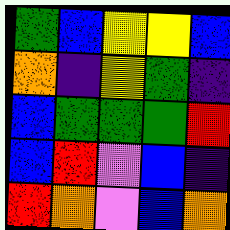[["green", "blue", "yellow", "yellow", "blue"], ["orange", "indigo", "yellow", "green", "indigo"], ["blue", "green", "green", "green", "red"], ["blue", "red", "violet", "blue", "indigo"], ["red", "orange", "violet", "blue", "orange"]]